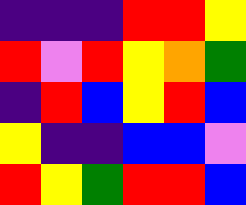[["indigo", "indigo", "indigo", "red", "red", "yellow"], ["red", "violet", "red", "yellow", "orange", "green"], ["indigo", "red", "blue", "yellow", "red", "blue"], ["yellow", "indigo", "indigo", "blue", "blue", "violet"], ["red", "yellow", "green", "red", "red", "blue"]]